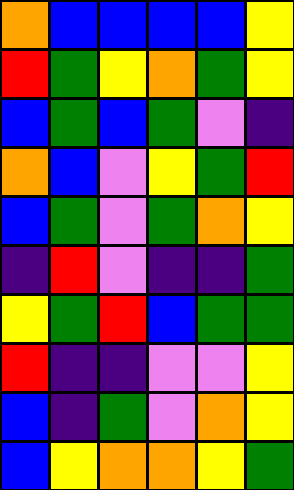[["orange", "blue", "blue", "blue", "blue", "yellow"], ["red", "green", "yellow", "orange", "green", "yellow"], ["blue", "green", "blue", "green", "violet", "indigo"], ["orange", "blue", "violet", "yellow", "green", "red"], ["blue", "green", "violet", "green", "orange", "yellow"], ["indigo", "red", "violet", "indigo", "indigo", "green"], ["yellow", "green", "red", "blue", "green", "green"], ["red", "indigo", "indigo", "violet", "violet", "yellow"], ["blue", "indigo", "green", "violet", "orange", "yellow"], ["blue", "yellow", "orange", "orange", "yellow", "green"]]